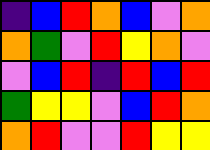[["indigo", "blue", "red", "orange", "blue", "violet", "orange"], ["orange", "green", "violet", "red", "yellow", "orange", "violet"], ["violet", "blue", "red", "indigo", "red", "blue", "red"], ["green", "yellow", "yellow", "violet", "blue", "red", "orange"], ["orange", "red", "violet", "violet", "red", "yellow", "yellow"]]